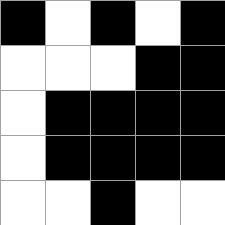[["black", "white", "black", "white", "black"], ["white", "white", "white", "black", "black"], ["white", "black", "black", "black", "black"], ["white", "black", "black", "black", "black"], ["white", "white", "black", "white", "white"]]